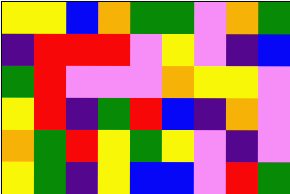[["yellow", "yellow", "blue", "orange", "green", "green", "violet", "orange", "green"], ["indigo", "red", "red", "red", "violet", "yellow", "violet", "indigo", "blue"], ["green", "red", "violet", "violet", "violet", "orange", "yellow", "yellow", "violet"], ["yellow", "red", "indigo", "green", "red", "blue", "indigo", "orange", "violet"], ["orange", "green", "red", "yellow", "green", "yellow", "violet", "indigo", "violet"], ["yellow", "green", "indigo", "yellow", "blue", "blue", "violet", "red", "green"]]